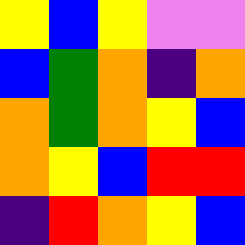[["yellow", "blue", "yellow", "violet", "violet"], ["blue", "green", "orange", "indigo", "orange"], ["orange", "green", "orange", "yellow", "blue"], ["orange", "yellow", "blue", "red", "red"], ["indigo", "red", "orange", "yellow", "blue"]]